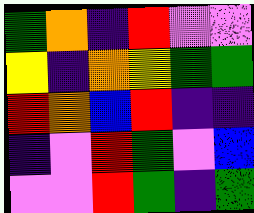[["green", "orange", "indigo", "red", "violet", "violet"], ["yellow", "indigo", "orange", "yellow", "green", "green"], ["red", "orange", "blue", "red", "indigo", "indigo"], ["indigo", "violet", "red", "green", "violet", "blue"], ["violet", "violet", "red", "green", "indigo", "green"]]